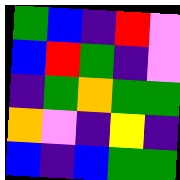[["green", "blue", "indigo", "red", "violet"], ["blue", "red", "green", "indigo", "violet"], ["indigo", "green", "orange", "green", "green"], ["orange", "violet", "indigo", "yellow", "indigo"], ["blue", "indigo", "blue", "green", "green"]]